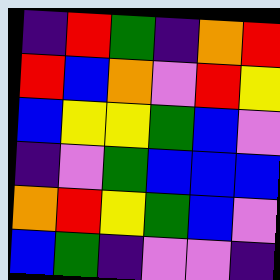[["indigo", "red", "green", "indigo", "orange", "red"], ["red", "blue", "orange", "violet", "red", "yellow"], ["blue", "yellow", "yellow", "green", "blue", "violet"], ["indigo", "violet", "green", "blue", "blue", "blue"], ["orange", "red", "yellow", "green", "blue", "violet"], ["blue", "green", "indigo", "violet", "violet", "indigo"]]